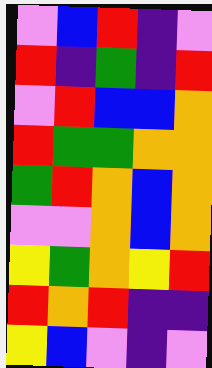[["violet", "blue", "red", "indigo", "violet"], ["red", "indigo", "green", "indigo", "red"], ["violet", "red", "blue", "blue", "orange"], ["red", "green", "green", "orange", "orange"], ["green", "red", "orange", "blue", "orange"], ["violet", "violet", "orange", "blue", "orange"], ["yellow", "green", "orange", "yellow", "red"], ["red", "orange", "red", "indigo", "indigo"], ["yellow", "blue", "violet", "indigo", "violet"]]